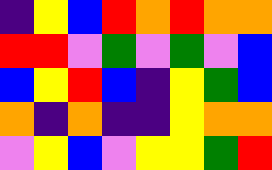[["indigo", "yellow", "blue", "red", "orange", "red", "orange", "orange"], ["red", "red", "violet", "green", "violet", "green", "violet", "blue"], ["blue", "yellow", "red", "blue", "indigo", "yellow", "green", "blue"], ["orange", "indigo", "orange", "indigo", "indigo", "yellow", "orange", "orange"], ["violet", "yellow", "blue", "violet", "yellow", "yellow", "green", "red"]]